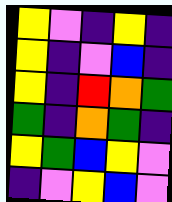[["yellow", "violet", "indigo", "yellow", "indigo"], ["yellow", "indigo", "violet", "blue", "indigo"], ["yellow", "indigo", "red", "orange", "green"], ["green", "indigo", "orange", "green", "indigo"], ["yellow", "green", "blue", "yellow", "violet"], ["indigo", "violet", "yellow", "blue", "violet"]]